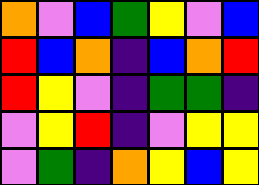[["orange", "violet", "blue", "green", "yellow", "violet", "blue"], ["red", "blue", "orange", "indigo", "blue", "orange", "red"], ["red", "yellow", "violet", "indigo", "green", "green", "indigo"], ["violet", "yellow", "red", "indigo", "violet", "yellow", "yellow"], ["violet", "green", "indigo", "orange", "yellow", "blue", "yellow"]]